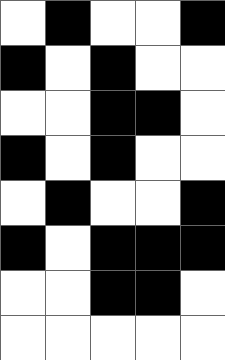[["white", "black", "white", "white", "black"], ["black", "white", "black", "white", "white"], ["white", "white", "black", "black", "white"], ["black", "white", "black", "white", "white"], ["white", "black", "white", "white", "black"], ["black", "white", "black", "black", "black"], ["white", "white", "black", "black", "white"], ["white", "white", "white", "white", "white"]]